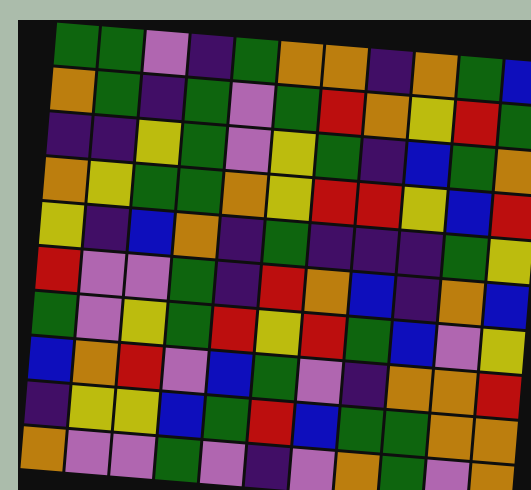[["green", "green", "violet", "indigo", "green", "orange", "orange", "indigo", "orange", "green", "blue"], ["orange", "green", "indigo", "green", "violet", "green", "red", "orange", "yellow", "red", "green"], ["indigo", "indigo", "yellow", "green", "violet", "yellow", "green", "indigo", "blue", "green", "orange"], ["orange", "yellow", "green", "green", "orange", "yellow", "red", "red", "yellow", "blue", "red"], ["yellow", "indigo", "blue", "orange", "indigo", "green", "indigo", "indigo", "indigo", "green", "yellow"], ["red", "violet", "violet", "green", "indigo", "red", "orange", "blue", "indigo", "orange", "blue"], ["green", "violet", "yellow", "green", "red", "yellow", "red", "green", "blue", "violet", "yellow"], ["blue", "orange", "red", "violet", "blue", "green", "violet", "indigo", "orange", "orange", "red"], ["indigo", "yellow", "yellow", "blue", "green", "red", "blue", "green", "green", "orange", "orange"], ["orange", "violet", "violet", "green", "violet", "indigo", "violet", "orange", "green", "violet", "orange"]]